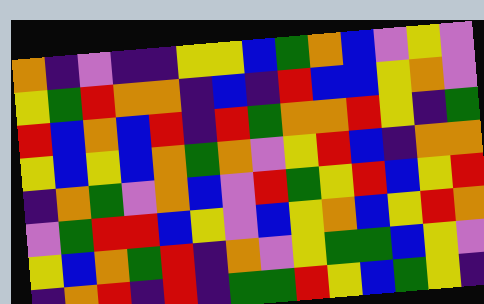[["orange", "indigo", "violet", "indigo", "indigo", "yellow", "yellow", "blue", "green", "orange", "blue", "violet", "yellow", "violet"], ["yellow", "green", "red", "orange", "orange", "indigo", "blue", "indigo", "red", "blue", "blue", "yellow", "orange", "violet"], ["red", "blue", "orange", "blue", "red", "indigo", "red", "green", "orange", "orange", "red", "yellow", "indigo", "green"], ["yellow", "blue", "yellow", "blue", "orange", "green", "orange", "violet", "yellow", "red", "blue", "indigo", "orange", "orange"], ["indigo", "orange", "green", "violet", "orange", "blue", "violet", "red", "green", "yellow", "red", "blue", "yellow", "red"], ["violet", "green", "red", "red", "blue", "yellow", "violet", "blue", "yellow", "orange", "blue", "yellow", "red", "orange"], ["yellow", "blue", "orange", "green", "red", "indigo", "orange", "violet", "yellow", "green", "green", "blue", "yellow", "violet"], ["indigo", "orange", "red", "indigo", "red", "indigo", "green", "green", "red", "yellow", "blue", "green", "yellow", "indigo"]]